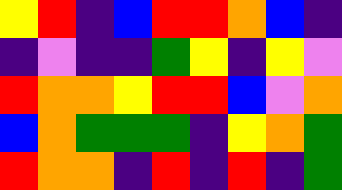[["yellow", "red", "indigo", "blue", "red", "red", "orange", "blue", "indigo"], ["indigo", "violet", "indigo", "indigo", "green", "yellow", "indigo", "yellow", "violet"], ["red", "orange", "orange", "yellow", "red", "red", "blue", "violet", "orange"], ["blue", "orange", "green", "green", "green", "indigo", "yellow", "orange", "green"], ["red", "orange", "orange", "indigo", "red", "indigo", "red", "indigo", "green"]]